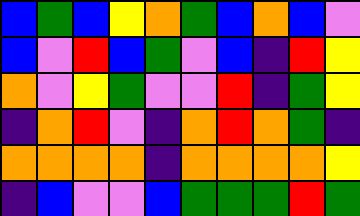[["blue", "green", "blue", "yellow", "orange", "green", "blue", "orange", "blue", "violet"], ["blue", "violet", "red", "blue", "green", "violet", "blue", "indigo", "red", "yellow"], ["orange", "violet", "yellow", "green", "violet", "violet", "red", "indigo", "green", "yellow"], ["indigo", "orange", "red", "violet", "indigo", "orange", "red", "orange", "green", "indigo"], ["orange", "orange", "orange", "orange", "indigo", "orange", "orange", "orange", "orange", "yellow"], ["indigo", "blue", "violet", "violet", "blue", "green", "green", "green", "red", "green"]]